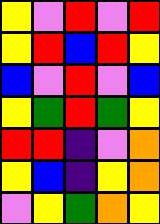[["yellow", "violet", "red", "violet", "red"], ["yellow", "red", "blue", "red", "yellow"], ["blue", "violet", "red", "violet", "blue"], ["yellow", "green", "red", "green", "yellow"], ["red", "red", "indigo", "violet", "orange"], ["yellow", "blue", "indigo", "yellow", "orange"], ["violet", "yellow", "green", "orange", "yellow"]]